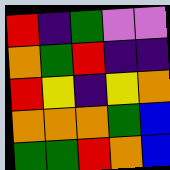[["red", "indigo", "green", "violet", "violet"], ["orange", "green", "red", "indigo", "indigo"], ["red", "yellow", "indigo", "yellow", "orange"], ["orange", "orange", "orange", "green", "blue"], ["green", "green", "red", "orange", "blue"]]